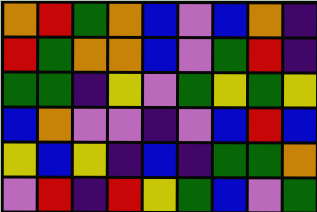[["orange", "red", "green", "orange", "blue", "violet", "blue", "orange", "indigo"], ["red", "green", "orange", "orange", "blue", "violet", "green", "red", "indigo"], ["green", "green", "indigo", "yellow", "violet", "green", "yellow", "green", "yellow"], ["blue", "orange", "violet", "violet", "indigo", "violet", "blue", "red", "blue"], ["yellow", "blue", "yellow", "indigo", "blue", "indigo", "green", "green", "orange"], ["violet", "red", "indigo", "red", "yellow", "green", "blue", "violet", "green"]]